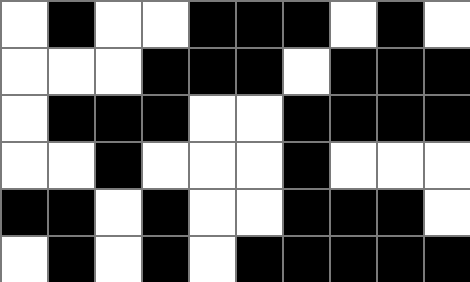[["white", "black", "white", "white", "black", "black", "black", "white", "black", "white"], ["white", "white", "white", "black", "black", "black", "white", "black", "black", "black"], ["white", "black", "black", "black", "white", "white", "black", "black", "black", "black"], ["white", "white", "black", "white", "white", "white", "black", "white", "white", "white"], ["black", "black", "white", "black", "white", "white", "black", "black", "black", "white"], ["white", "black", "white", "black", "white", "black", "black", "black", "black", "black"]]